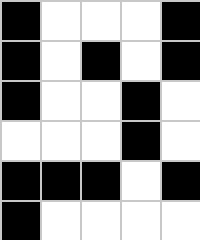[["black", "white", "white", "white", "black"], ["black", "white", "black", "white", "black"], ["black", "white", "white", "black", "white"], ["white", "white", "white", "black", "white"], ["black", "black", "black", "white", "black"], ["black", "white", "white", "white", "white"]]